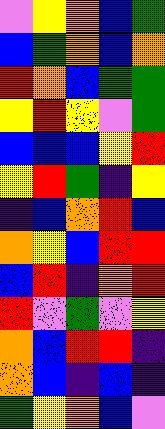[["violet", "yellow", "orange", "blue", "green"], ["blue", "green", "orange", "blue", "orange"], ["red", "orange", "blue", "green", "green"], ["yellow", "red", "yellow", "violet", "green"], ["blue", "blue", "blue", "yellow", "red"], ["yellow", "red", "green", "indigo", "yellow"], ["indigo", "blue", "orange", "red", "blue"], ["orange", "yellow", "blue", "red", "red"], ["blue", "red", "indigo", "orange", "red"], ["red", "violet", "green", "violet", "yellow"], ["orange", "blue", "red", "red", "indigo"], ["orange", "blue", "indigo", "blue", "indigo"], ["green", "yellow", "orange", "blue", "violet"]]